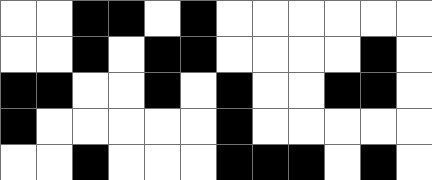[["white", "white", "black", "black", "white", "black", "white", "white", "white", "white", "white", "white"], ["white", "white", "black", "white", "black", "black", "white", "white", "white", "white", "black", "white"], ["black", "black", "white", "white", "black", "white", "black", "white", "white", "black", "black", "white"], ["black", "white", "white", "white", "white", "white", "black", "white", "white", "white", "white", "white"], ["white", "white", "black", "white", "white", "white", "black", "black", "black", "white", "black", "white"]]